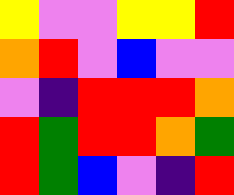[["yellow", "violet", "violet", "yellow", "yellow", "red"], ["orange", "red", "violet", "blue", "violet", "violet"], ["violet", "indigo", "red", "red", "red", "orange"], ["red", "green", "red", "red", "orange", "green"], ["red", "green", "blue", "violet", "indigo", "red"]]